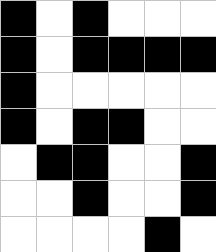[["black", "white", "black", "white", "white", "white"], ["black", "white", "black", "black", "black", "black"], ["black", "white", "white", "white", "white", "white"], ["black", "white", "black", "black", "white", "white"], ["white", "black", "black", "white", "white", "black"], ["white", "white", "black", "white", "white", "black"], ["white", "white", "white", "white", "black", "white"]]